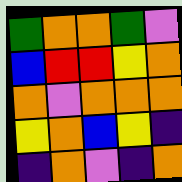[["green", "orange", "orange", "green", "violet"], ["blue", "red", "red", "yellow", "orange"], ["orange", "violet", "orange", "orange", "orange"], ["yellow", "orange", "blue", "yellow", "indigo"], ["indigo", "orange", "violet", "indigo", "orange"]]